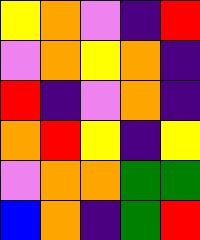[["yellow", "orange", "violet", "indigo", "red"], ["violet", "orange", "yellow", "orange", "indigo"], ["red", "indigo", "violet", "orange", "indigo"], ["orange", "red", "yellow", "indigo", "yellow"], ["violet", "orange", "orange", "green", "green"], ["blue", "orange", "indigo", "green", "red"]]